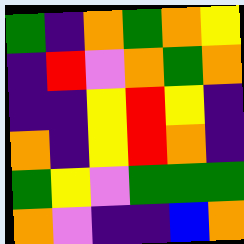[["green", "indigo", "orange", "green", "orange", "yellow"], ["indigo", "red", "violet", "orange", "green", "orange"], ["indigo", "indigo", "yellow", "red", "yellow", "indigo"], ["orange", "indigo", "yellow", "red", "orange", "indigo"], ["green", "yellow", "violet", "green", "green", "green"], ["orange", "violet", "indigo", "indigo", "blue", "orange"]]